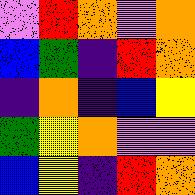[["violet", "red", "orange", "violet", "orange"], ["blue", "green", "indigo", "red", "orange"], ["indigo", "orange", "indigo", "blue", "yellow"], ["green", "yellow", "orange", "violet", "violet"], ["blue", "yellow", "indigo", "red", "orange"]]